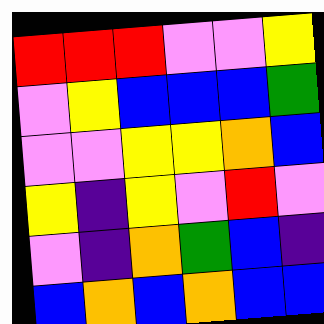[["red", "red", "red", "violet", "violet", "yellow"], ["violet", "yellow", "blue", "blue", "blue", "green"], ["violet", "violet", "yellow", "yellow", "orange", "blue"], ["yellow", "indigo", "yellow", "violet", "red", "violet"], ["violet", "indigo", "orange", "green", "blue", "indigo"], ["blue", "orange", "blue", "orange", "blue", "blue"]]